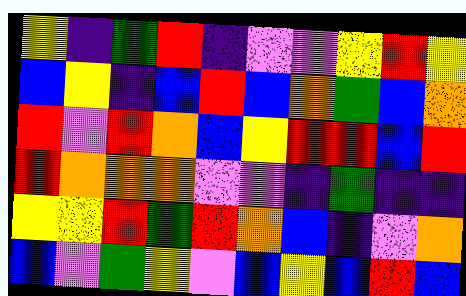[["yellow", "indigo", "green", "red", "indigo", "violet", "violet", "yellow", "red", "yellow"], ["blue", "yellow", "indigo", "blue", "red", "blue", "orange", "green", "blue", "orange"], ["red", "violet", "red", "orange", "blue", "yellow", "red", "red", "blue", "red"], ["red", "orange", "orange", "orange", "violet", "violet", "indigo", "green", "indigo", "indigo"], ["yellow", "yellow", "red", "green", "red", "orange", "blue", "indigo", "violet", "orange"], ["blue", "violet", "green", "yellow", "violet", "blue", "yellow", "blue", "red", "blue"]]